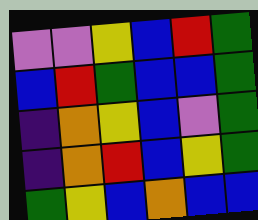[["violet", "violet", "yellow", "blue", "red", "green"], ["blue", "red", "green", "blue", "blue", "green"], ["indigo", "orange", "yellow", "blue", "violet", "green"], ["indigo", "orange", "red", "blue", "yellow", "green"], ["green", "yellow", "blue", "orange", "blue", "blue"]]